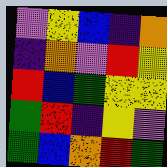[["violet", "yellow", "blue", "indigo", "orange"], ["indigo", "orange", "violet", "red", "yellow"], ["red", "blue", "green", "yellow", "yellow"], ["green", "red", "indigo", "yellow", "violet"], ["green", "blue", "orange", "red", "green"]]